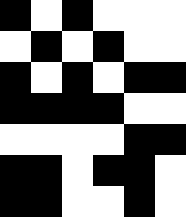[["black", "white", "black", "white", "white", "white"], ["white", "black", "white", "black", "white", "white"], ["black", "white", "black", "white", "black", "black"], ["black", "black", "black", "black", "white", "white"], ["white", "white", "white", "white", "black", "black"], ["black", "black", "white", "black", "black", "white"], ["black", "black", "white", "white", "black", "white"]]